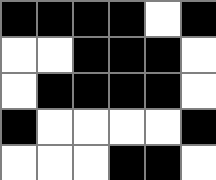[["black", "black", "black", "black", "white", "black"], ["white", "white", "black", "black", "black", "white"], ["white", "black", "black", "black", "black", "white"], ["black", "white", "white", "white", "white", "black"], ["white", "white", "white", "black", "black", "white"]]